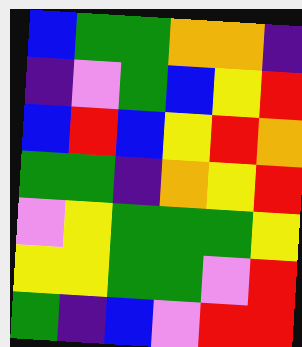[["blue", "green", "green", "orange", "orange", "indigo"], ["indigo", "violet", "green", "blue", "yellow", "red"], ["blue", "red", "blue", "yellow", "red", "orange"], ["green", "green", "indigo", "orange", "yellow", "red"], ["violet", "yellow", "green", "green", "green", "yellow"], ["yellow", "yellow", "green", "green", "violet", "red"], ["green", "indigo", "blue", "violet", "red", "red"]]